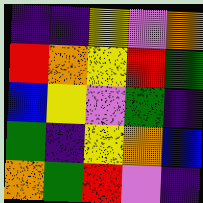[["indigo", "indigo", "yellow", "violet", "orange"], ["red", "orange", "yellow", "red", "green"], ["blue", "yellow", "violet", "green", "indigo"], ["green", "indigo", "yellow", "orange", "blue"], ["orange", "green", "red", "violet", "indigo"]]